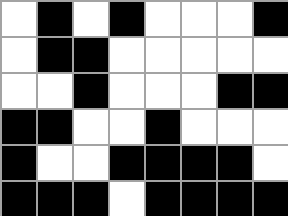[["white", "black", "white", "black", "white", "white", "white", "black"], ["white", "black", "black", "white", "white", "white", "white", "white"], ["white", "white", "black", "white", "white", "white", "black", "black"], ["black", "black", "white", "white", "black", "white", "white", "white"], ["black", "white", "white", "black", "black", "black", "black", "white"], ["black", "black", "black", "white", "black", "black", "black", "black"]]